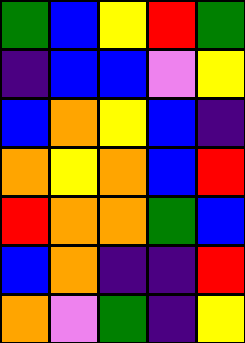[["green", "blue", "yellow", "red", "green"], ["indigo", "blue", "blue", "violet", "yellow"], ["blue", "orange", "yellow", "blue", "indigo"], ["orange", "yellow", "orange", "blue", "red"], ["red", "orange", "orange", "green", "blue"], ["blue", "orange", "indigo", "indigo", "red"], ["orange", "violet", "green", "indigo", "yellow"]]